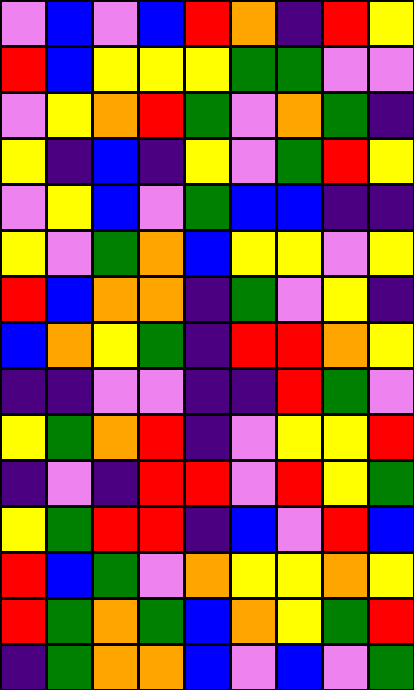[["violet", "blue", "violet", "blue", "red", "orange", "indigo", "red", "yellow"], ["red", "blue", "yellow", "yellow", "yellow", "green", "green", "violet", "violet"], ["violet", "yellow", "orange", "red", "green", "violet", "orange", "green", "indigo"], ["yellow", "indigo", "blue", "indigo", "yellow", "violet", "green", "red", "yellow"], ["violet", "yellow", "blue", "violet", "green", "blue", "blue", "indigo", "indigo"], ["yellow", "violet", "green", "orange", "blue", "yellow", "yellow", "violet", "yellow"], ["red", "blue", "orange", "orange", "indigo", "green", "violet", "yellow", "indigo"], ["blue", "orange", "yellow", "green", "indigo", "red", "red", "orange", "yellow"], ["indigo", "indigo", "violet", "violet", "indigo", "indigo", "red", "green", "violet"], ["yellow", "green", "orange", "red", "indigo", "violet", "yellow", "yellow", "red"], ["indigo", "violet", "indigo", "red", "red", "violet", "red", "yellow", "green"], ["yellow", "green", "red", "red", "indigo", "blue", "violet", "red", "blue"], ["red", "blue", "green", "violet", "orange", "yellow", "yellow", "orange", "yellow"], ["red", "green", "orange", "green", "blue", "orange", "yellow", "green", "red"], ["indigo", "green", "orange", "orange", "blue", "violet", "blue", "violet", "green"]]